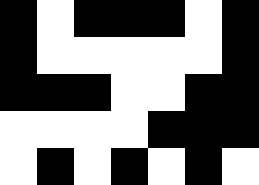[["black", "white", "black", "black", "black", "white", "black"], ["black", "white", "white", "white", "white", "white", "black"], ["black", "black", "black", "white", "white", "black", "black"], ["white", "white", "white", "white", "black", "black", "black"], ["white", "black", "white", "black", "white", "black", "white"]]